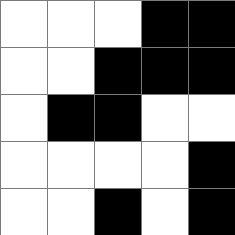[["white", "white", "white", "black", "black"], ["white", "white", "black", "black", "black"], ["white", "black", "black", "white", "white"], ["white", "white", "white", "white", "black"], ["white", "white", "black", "white", "black"]]